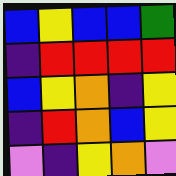[["blue", "yellow", "blue", "blue", "green"], ["indigo", "red", "red", "red", "red"], ["blue", "yellow", "orange", "indigo", "yellow"], ["indigo", "red", "orange", "blue", "yellow"], ["violet", "indigo", "yellow", "orange", "violet"]]